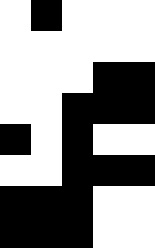[["white", "black", "white", "white", "white"], ["white", "white", "white", "white", "white"], ["white", "white", "white", "black", "black"], ["white", "white", "black", "black", "black"], ["black", "white", "black", "white", "white"], ["white", "white", "black", "black", "black"], ["black", "black", "black", "white", "white"], ["black", "black", "black", "white", "white"]]